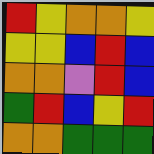[["red", "yellow", "orange", "orange", "yellow"], ["yellow", "yellow", "blue", "red", "blue"], ["orange", "orange", "violet", "red", "blue"], ["green", "red", "blue", "yellow", "red"], ["orange", "orange", "green", "green", "green"]]